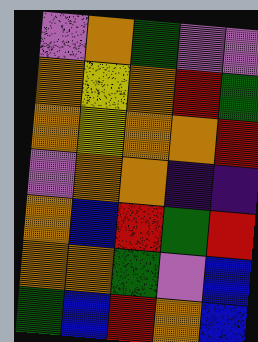[["violet", "orange", "green", "violet", "violet"], ["orange", "yellow", "orange", "red", "green"], ["orange", "yellow", "orange", "orange", "red"], ["violet", "orange", "orange", "indigo", "indigo"], ["orange", "blue", "red", "green", "red"], ["orange", "orange", "green", "violet", "blue"], ["green", "blue", "red", "orange", "blue"]]